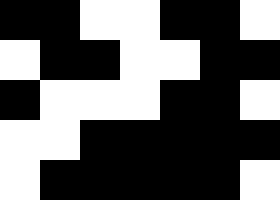[["black", "black", "white", "white", "black", "black", "white"], ["white", "black", "black", "white", "white", "black", "black"], ["black", "white", "white", "white", "black", "black", "white"], ["white", "white", "black", "black", "black", "black", "black"], ["white", "black", "black", "black", "black", "black", "white"]]